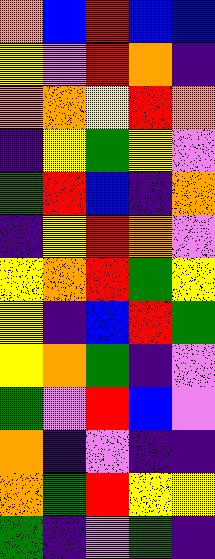[["orange", "blue", "red", "blue", "blue"], ["yellow", "violet", "red", "orange", "indigo"], ["orange", "orange", "yellow", "red", "orange"], ["indigo", "yellow", "green", "yellow", "violet"], ["green", "red", "blue", "indigo", "orange"], ["indigo", "yellow", "red", "orange", "violet"], ["yellow", "orange", "red", "green", "yellow"], ["yellow", "indigo", "blue", "red", "green"], ["yellow", "orange", "green", "indigo", "violet"], ["green", "violet", "red", "blue", "violet"], ["orange", "indigo", "violet", "indigo", "indigo"], ["orange", "green", "red", "yellow", "yellow"], ["green", "indigo", "violet", "green", "indigo"]]